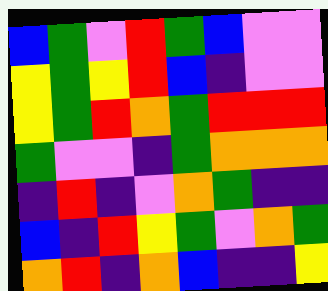[["blue", "green", "violet", "red", "green", "blue", "violet", "violet"], ["yellow", "green", "yellow", "red", "blue", "indigo", "violet", "violet"], ["yellow", "green", "red", "orange", "green", "red", "red", "red"], ["green", "violet", "violet", "indigo", "green", "orange", "orange", "orange"], ["indigo", "red", "indigo", "violet", "orange", "green", "indigo", "indigo"], ["blue", "indigo", "red", "yellow", "green", "violet", "orange", "green"], ["orange", "red", "indigo", "orange", "blue", "indigo", "indigo", "yellow"]]